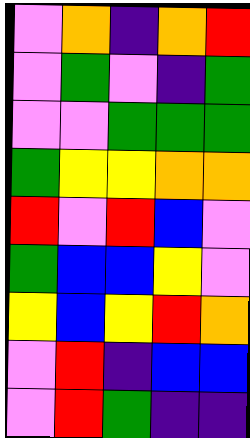[["violet", "orange", "indigo", "orange", "red"], ["violet", "green", "violet", "indigo", "green"], ["violet", "violet", "green", "green", "green"], ["green", "yellow", "yellow", "orange", "orange"], ["red", "violet", "red", "blue", "violet"], ["green", "blue", "blue", "yellow", "violet"], ["yellow", "blue", "yellow", "red", "orange"], ["violet", "red", "indigo", "blue", "blue"], ["violet", "red", "green", "indigo", "indigo"]]